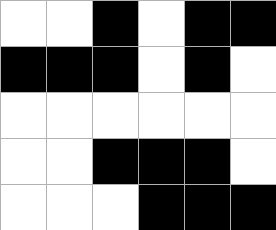[["white", "white", "black", "white", "black", "black"], ["black", "black", "black", "white", "black", "white"], ["white", "white", "white", "white", "white", "white"], ["white", "white", "black", "black", "black", "white"], ["white", "white", "white", "black", "black", "black"]]